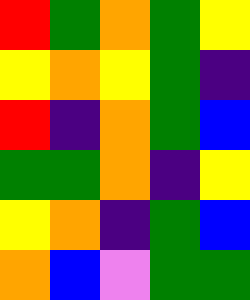[["red", "green", "orange", "green", "yellow"], ["yellow", "orange", "yellow", "green", "indigo"], ["red", "indigo", "orange", "green", "blue"], ["green", "green", "orange", "indigo", "yellow"], ["yellow", "orange", "indigo", "green", "blue"], ["orange", "blue", "violet", "green", "green"]]